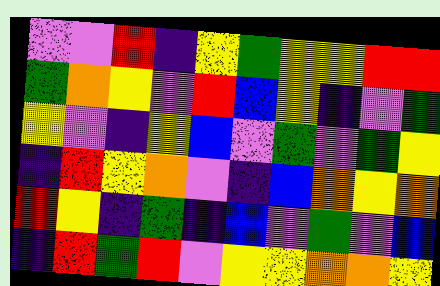[["violet", "violet", "red", "indigo", "yellow", "green", "yellow", "yellow", "red", "red"], ["green", "orange", "yellow", "violet", "red", "blue", "yellow", "indigo", "violet", "green"], ["yellow", "violet", "indigo", "yellow", "blue", "violet", "green", "violet", "green", "yellow"], ["indigo", "red", "yellow", "orange", "violet", "indigo", "blue", "orange", "yellow", "orange"], ["red", "yellow", "indigo", "green", "indigo", "blue", "violet", "green", "violet", "blue"], ["indigo", "red", "green", "red", "violet", "yellow", "yellow", "orange", "orange", "yellow"]]